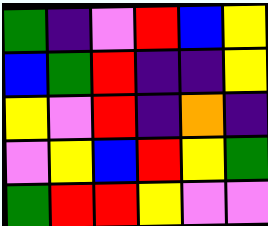[["green", "indigo", "violet", "red", "blue", "yellow"], ["blue", "green", "red", "indigo", "indigo", "yellow"], ["yellow", "violet", "red", "indigo", "orange", "indigo"], ["violet", "yellow", "blue", "red", "yellow", "green"], ["green", "red", "red", "yellow", "violet", "violet"]]